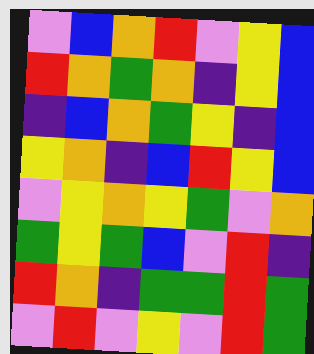[["violet", "blue", "orange", "red", "violet", "yellow", "blue"], ["red", "orange", "green", "orange", "indigo", "yellow", "blue"], ["indigo", "blue", "orange", "green", "yellow", "indigo", "blue"], ["yellow", "orange", "indigo", "blue", "red", "yellow", "blue"], ["violet", "yellow", "orange", "yellow", "green", "violet", "orange"], ["green", "yellow", "green", "blue", "violet", "red", "indigo"], ["red", "orange", "indigo", "green", "green", "red", "green"], ["violet", "red", "violet", "yellow", "violet", "red", "green"]]